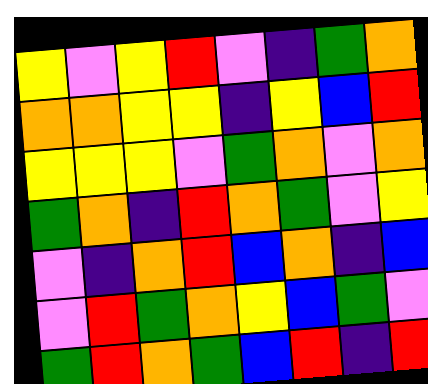[["yellow", "violet", "yellow", "red", "violet", "indigo", "green", "orange"], ["orange", "orange", "yellow", "yellow", "indigo", "yellow", "blue", "red"], ["yellow", "yellow", "yellow", "violet", "green", "orange", "violet", "orange"], ["green", "orange", "indigo", "red", "orange", "green", "violet", "yellow"], ["violet", "indigo", "orange", "red", "blue", "orange", "indigo", "blue"], ["violet", "red", "green", "orange", "yellow", "blue", "green", "violet"], ["green", "red", "orange", "green", "blue", "red", "indigo", "red"]]